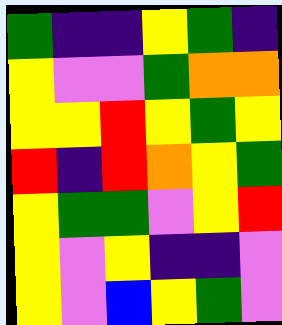[["green", "indigo", "indigo", "yellow", "green", "indigo"], ["yellow", "violet", "violet", "green", "orange", "orange"], ["yellow", "yellow", "red", "yellow", "green", "yellow"], ["red", "indigo", "red", "orange", "yellow", "green"], ["yellow", "green", "green", "violet", "yellow", "red"], ["yellow", "violet", "yellow", "indigo", "indigo", "violet"], ["yellow", "violet", "blue", "yellow", "green", "violet"]]